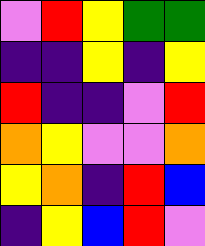[["violet", "red", "yellow", "green", "green"], ["indigo", "indigo", "yellow", "indigo", "yellow"], ["red", "indigo", "indigo", "violet", "red"], ["orange", "yellow", "violet", "violet", "orange"], ["yellow", "orange", "indigo", "red", "blue"], ["indigo", "yellow", "blue", "red", "violet"]]